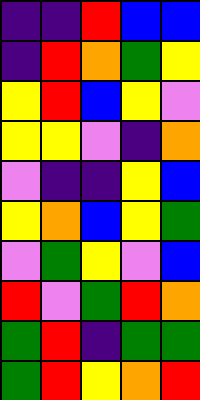[["indigo", "indigo", "red", "blue", "blue"], ["indigo", "red", "orange", "green", "yellow"], ["yellow", "red", "blue", "yellow", "violet"], ["yellow", "yellow", "violet", "indigo", "orange"], ["violet", "indigo", "indigo", "yellow", "blue"], ["yellow", "orange", "blue", "yellow", "green"], ["violet", "green", "yellow", "violet", "blue"], ["red", "violet", "green", "red", "orange"], ["green", "red", "indigo", "green", "green"], ["green", "red", "yellow", "orange", "red"]]